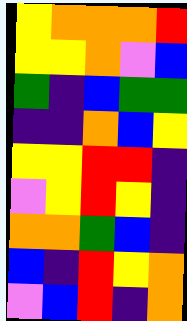[["yellow", "orange", "orange", "orange", "red"], ["yellow", "yellow", "orange", "violet", "blue"], ["green", "indigo", "blue", "green", "green"], ["indigo", "indigo", "orange", "blue", "yellow"], ["yellow", "yellow", "red", "red", "indigo"], ["violet", "yellow", "red", "yellow", "indigo"], ["orange", "orange", "green", "blue", "indigo"], ["blue", "indigo", "red", "yellow", "orange"], ["violet", "blue", "red", "indigo", "orange"]]